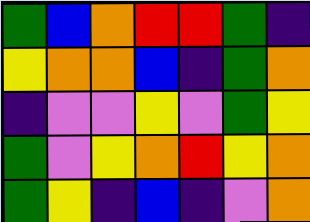[["green", "blue", "orange", "red", "red", "green", "indigo"], ["yellow", "orange", "orange", "blue", "indigo", "green", "orange"], ["indigo", "violet", "violet", "yellow", "violet", "green", "yellow"], ["green", "violet", "yellow", "orange", "red", "yellow", "orange"], ["green", "yellow", "indigo", "blue", "indigo", "violet", "orange"]]